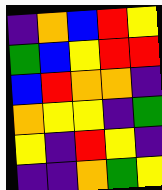[["indigo", "orange", "blue", "red", "yellow"], ["green", "blue", "yellow", "red", "red"], ["blue", "red", "orange", "orange", "indigo"], ["orange", "yellow", "yellow", "indigo", "green"], ["yellow", "indigo", "red", "yellow", "indigo"], ["indigo", "indigo", "orange", "green", "yellow"]]